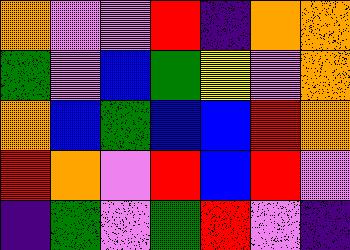[["orange", "violet", "violet", "red", "indigo", "orange", "orange"], ["green", "violet", "blue", "green", "yellow", "violet", "orange"], ["orange", "blue", "green", "blue", "blue", "red", "orange"], ["red", "orange", "violet", "red", "blue", "red", "violet"], ["indigo", "green", "violet", "green", "red", "violet", "indigo"]]